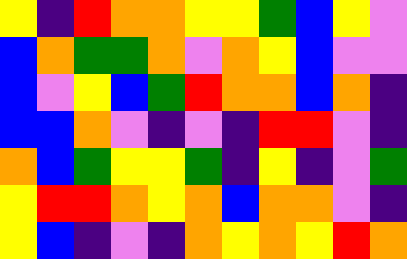[["yellow", "indigo", "red", "orange", "orange", "yellow", "yellow", "green", "blue", "yellow", "violet"], ["blue", "orange", "green", "green", "orange", "violet", "orange", "yellow", "blue", "violet", "violet"], ["blue", "violet", "yellow", "blue", "green", "red", "orange", "orange", "blue", "orange", "indigo"], ["blue", "blue", "orange", "violet", "indigo", "violet", "indigo", "red", "red", "violet", "indigo"], ["orange", "blue", "green", "yellow", "yellow", "green", "indigo", "yellow", "indigo", "violet", "green"], ["yellow", "red", "red", "orange", "yellow", "orange", "blue", "orange", "orange", "violet", "indigo"], ["yellow", "blue", "indigo", "violet", "indigo", "orange", "yellow", "orange", "yellow", "red", "orange"]]